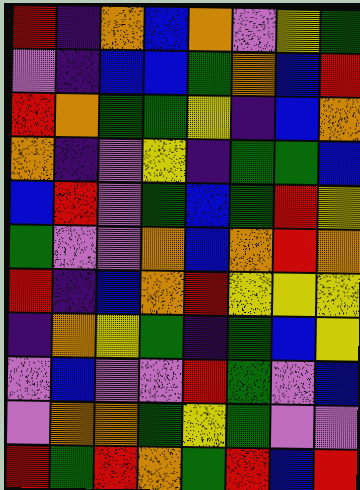[["red", "indigo", "orange", "blue", "orange", "violet", "yellow", "green"], ["violet", "indigo", "blue", "blue", "green", "orange", "blue", "red"], ["red", "orange", "green", "green", "yellow", "indigo", "blue", "orange"], ["orange", "indigo", "violet", "yellow", "indigo", "green", "green", "blue"], ["blue", "red", "violet", "green", "blue", "green", "red", "yellow"], ["green", "violet", "violet", "orange", "blue", "orange", "red", "orange"], ["red", "indigo", "blue", "orange", "red", "yellow", "yellow", "yellow"], ["indigo", "orange", "yellow", "green", "indigo", "green", "blue", "yellow"], ["violet", "blue", "violet", "violet", "red", "green", "violet", "blue"], ["violet", "orange", "orange", "green", "yellow", "green", "violet", "violet"], ["red", "green", "red", "orange", "green", "red", "blue", "red"]]